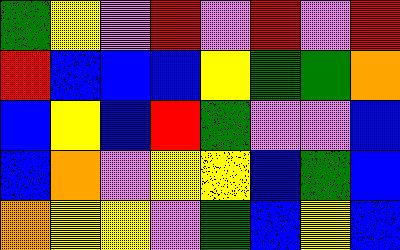[["green", "yellow", "violet", "red", "violet", "red", "violet", "red"], ["red", "blue", "blue", "blue", "yellow", "green", "green", "orange"], ["blue", "yellow", "blue", "red", "green", "violet", "violet", "blue"], ["blue", "orange", "violet", "yellow", "yellow", "blue", "green", "blue"], ["orange", "yellow", "yellow", "violet", "green", "blue", "yellow", "blue"]]